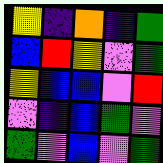[["yellow", "indigo", "orange", "indigo", "green"], ["blue", "red", "yellow", "violet", "green"], ["yellow", "blue", "blue", "violet", "red"], ["violet", "indigo", "blue", "green", "violet"], ["green", "violet", "blue", "violet", "green"]]